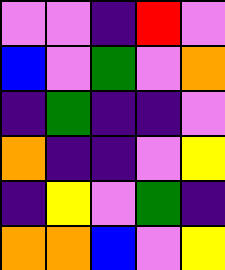[["violet", "violet", "indigo", "red", "violet"], ["blue", "violet", "green", "violet", "orange"], ["indigo", "green", "indigo", "indigo", "violet"], ["orange", "indigo", "indigo", "violet", "yellow"], ["indigo", "yellow", "violet", "green", "indigo"], ["orange", "orange", "blue", "violet", "yellow"]]